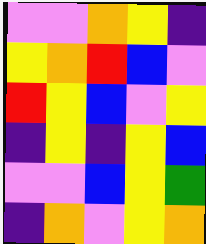[["violet", "violet", "orange", "yellow", "indigo"], ["yellow", "orange", "red", "blue", "violet"], ["red", "yellow", "blue", "violet", "yellow"], ["indigo", "yellow", "indigo", "yellow", "blue"], ["violet", "violet", "blue", "yellow", "green"], ["indigo", "orange", "violet", "yellow", "orange"]]